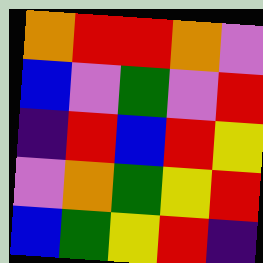[["orange", "red", "red", "orange", "violet"], ["blue", "violet", "green", "violet", "red"], ["indigo", "red", "blue", "red", "yellow"], ["violet", "orange", "green", "yellow", "red"], ["blue", "green", "yellow", "red", "indigo"]]